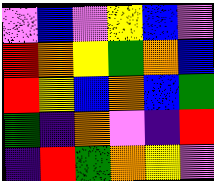[["violet", "blue", "violet", "yellow", "blue", "violet"], ["red", "orange", "yellow", "green", "orange", "blue"], ["red", "yellow", "blue", "orange", "blue", "green"], ["green", "indigo", "orange", "violet", "indigo", "red"], ["indigo", "red", "green", "orange", "yellow", "violet"]]